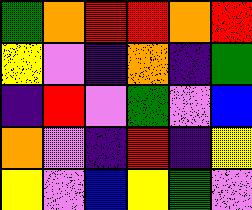[["green", "orange", "red", "red", "orange", "red"], ["yellow", "violet", "indigo", "orange", "indigo", "green"], ["indigo", "red", "violet", "green", "violet", "blue"], ["orange", "violet", "indigo", "red", "indigo", "yellow"], ["yellow", "violet", "blue", "yellow", "green", "violet"]]